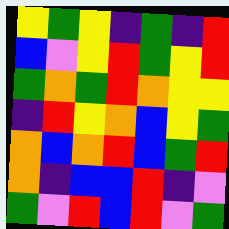[["yellow", "green", "yellow", "indigo", "green", "indigo", "red"], ["blue", "violet", "yellow", "red", "green", "yellow", "red"], ["green", "orange", "green", "red", "orange", "yellow", "yellow"], ["indigo", "red", "yellow", "orange", "blue", "yellow", "green"], ["orange", "blue", "orange", "red", "blue", "green", "red"], ["orange", "indigo", "blue", "blue", "red", "indigo", "violet"], ["green", "violet", "red", "blue", "red", "violet", "green"]]